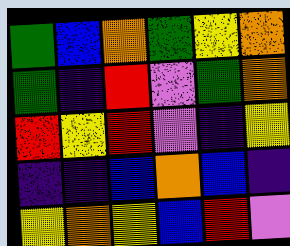[["green", "blue", "orange", "green", "yellow", "orange"], ["green", "indigo", "red", "violet", "green", "orange"], ["red", "yellow", "red", "violet", "indigo", "yellow"], ["indigo", "indigo", "blue", "orange", "blue", "indigo"], ["yellow", "orange", "yellow", "blue", "red", "violet"]]